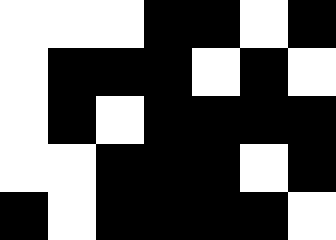[["white", "white", "white", "black", "black", "white", "black"], ["white", "black", "black", "black", "white", "black", "white"], ["white", "black", "white", "black", "black", "black", "black"], ["white", "white", "black", "black", "black", "white", "black"], ["black", "white", "black", "black", "black", "black", "white"]]